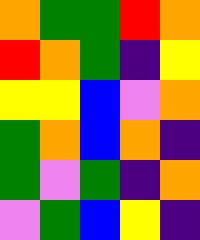[["orange", "green", "green", "red", "orange"], ["red", "orange", "green", "indigo", "yellow"], ["yellow", "yellow", "blue", "violet", "orange"], ["green", "orange", "blue", "orange", "indigo"], ["green", "violet", "green", "indigo", "orange"], ["violet", "green", "blue", "yellow", "indigo"]]